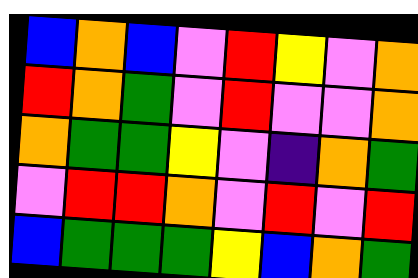[["blue", "orange", "blue", "violet", "red", "yellow", "violet", "orange"], ["red", "orange", "green", "violet", "red", "violet", "violet", "orange"], ["orange", "green", "green", "yellow", "violet", "indigo", "orange", "green"], ["violet", "red", "red", "orange", "violet", "red", "violet", "red"], ["blue", "green", "green", "green", "yellow", "blue", "orange", "green"]]